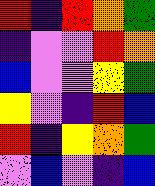[["red", "indigo", "red", "orange", "green"], ["indigo", "violet", "violet", "red", "orange"], ["blue", "violet", "violet", "yellow", "green"], ["yellow", "violet", "indigo", "red", "blue"], ["red", "indigo", "yellow", "orange", "green"], ["violet", "blue", "violet", "indigo", "blue"]]